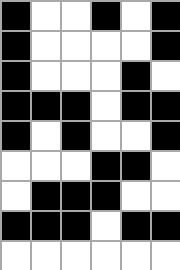[["black", "white", "white", "black", "white", "black"], ["black", "white", "white", "white", "white", "black"], ["black", "white", "white", "white", "black", "white"], ["black", "black", "black", "white", "black", "black"], ["black", "white", "black", "white", "white", "black"], ["white", "white", "white", "black", "black", "white"], ["white", "black", "black", "black", "white", "white"], ["black", "black", "black", "white", "black", "black"], ["white", "white", "white", "white", "white", "white"]]